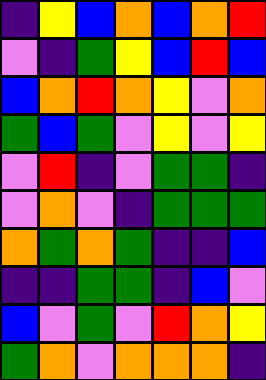[["indigo", "yellow", "blue", "orange", "blue", "orange", "red"], ["violet", "indigo", "green", "yellow", "blue", "red", "blue"], ["blue", "orange", "red", "orange", "yellow", "violet", "orange"], ["green", "blue", "green", "violet", "yellow", "violet", "yellow"], ["violet", "red", "indigo", "violet", "green", "green", "indigo"], ["violet", "orange", "violet", "indigo", "green", "green", "green"], ["orange", "green", "orange", "green", "indigo", "indigo", "blue"], ["indigo", "indigo", "green", "green", "indigo", "blue", "violet"], ["blue", "violet", "green", "violet", "red", "orange", "yellow"], ["green", "orange", "violet", "orange", "orange", "orange", "indigo"]]